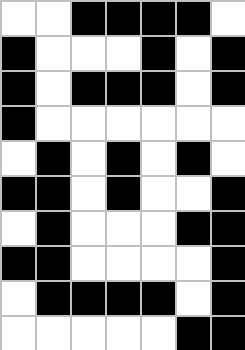[["white", "white", "black", "black", "black", "black", "white"], ["black", "white", "white", "white", "black", "white", "black"], ["black", "white", "black", "black", "black", "white", "black"], ["black", "white", "white", "white", "white", "white", "white"], ["white", "black", "white", "black", "white", "black", "white"], ["black", "black", "white", "black", "white", "white", "black"], ["white", "black", "white", "white", "white", "black", "black"], ["black", "black", "white", "white", "white", "white", "black"], ["white", "black", "black", "black", "black", "white", "black"], ["white", "white", "white", "white", "white", "black", "black"]]